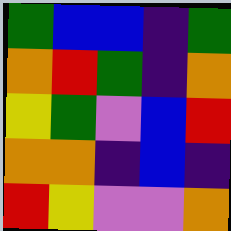[["green", "blue", "blue", "indigo", "green"], ["orange", "red", "green", "indigo", "orange"], ["yellow", "green", "violet", "blue", "red"], ["orange", "orange", "indigo", "blue", "indigo"], ["red", "yellow", "violet", "violet", "orange"]]